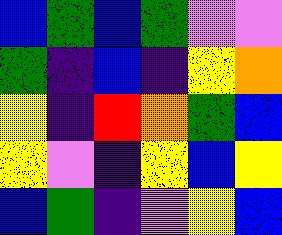[["blue", "green", "blue", "green", "violet", "violet"], ["green", "indigo", "blue", "indigo", "yellow", "orange"], ["yellow", "indigo", "red", "orange", "green", "blue"], ["yellow", "violet", "indigo", "yellow", "blue", "yellow"], ["blue", "green", "indigo", "violet", "yellow", "blue"]]